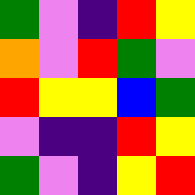[["green", "violet", "indigo", "red", "yellow"], ["orange", "violet", "red", "green", "violet"], ["red", "yellow", "yellow", "blue", "green"], ["violet", "indigo", "indigo", "red", "yellow"], ["green", "violet", "indigo", "yellow", "red"]]